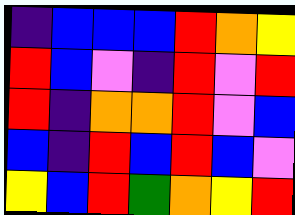[["indigo", "blue", "blue", "blue", "red", "orange", "yellow"], ["red", "blue", "violet", "indigo", "red", "violet", "red"], ["red", "indigo", "orange", "orange", "red", "violet", "blue"], ["blue", "indigo", "red", "blue", "red", "blue", "violet"], ["yellow", "blue", "red", "green", "orange", "yellow", "red"]]